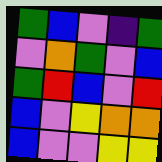[["green", "blue", "violet", "indigo", "green"], ["violet", "orange", "green", "violet", "blue"], ["green", "red", "blue", "violet", "red"], ["blue", "violet", "yellow", "orange", "orange"], ["blue", "violet", "violet", "yellow", "yellow"]]